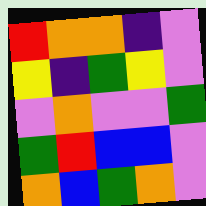[["red", "orange", "orange", "indigo", "violet"], ["yellow", "indigo", "green", "yellow", "violet"], ["violet", "orange", "violet", "violet", "green"], ["green", "red", "blue", "blue", "violet"], ["orange", "blue", "green", "orange", "violet"]]